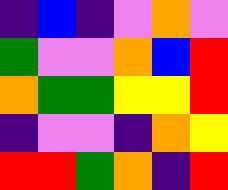[["indigo", "blue", "indigo", "violet", "orange", "violet"], ["green", "violet", "violet", "orange", "blue", "red"], ["orange", "green", "green", "yellow", "yellow", "red"], ["indigo", "violet", "violet", "indigo", "orange", "yellow"], ["red", "red", "green", "orange", "indigo", "red"]]